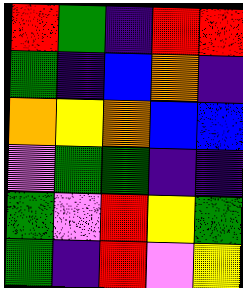[["red", "green", "indigo", "red", "red"], ["green", "indigo", "blue", "orange", "indigo"], ["orange", "yellow", "orange", "blue", "blue"], ["violet", "green", "green", "indigo", "indigo"], ["green", "violet", "red", "yellow", "green"], ["green", "indigo", "red", "violet", "yellow"]]